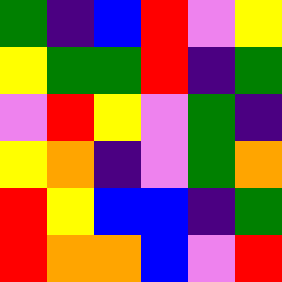[["green", "indigo", "blue", "red", "violet", "yellow"], ["yellow", "green", "green", "red", "indigo", "green"], ["violet", "red", "yellow", "violet", "green", "indigo"], ["yellow", "orange", "indigo", "violet", "green", "orange"], ["red", "yellow", "blue", "blue", "indigo", "green"], ["red", "orange", "orange", "blue", "violet", "red"]]